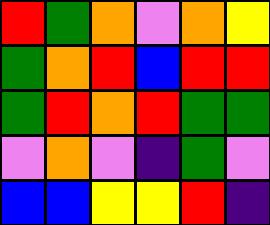[["red", "green", "orange", "violet", "orange", "yellow"], ["green", "orange", "red", "blue", "red", "red"], ["green", "red", "orange", "red", "green", "green"], ["violet", "orange", "violet", "indigo", "green", "violet"], ["blue", "blue", "yellow", "yellow", "red", "indigo"]]